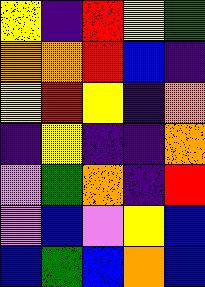[["yellow", "indigo", "red", "yellow", "green"], ["orange", "orange", "red", "blue", "indigo"], ["yellow", "red", "yellow", "indigo", "orange"], ["indigo", "yellow", "indigo", "indigo", "orange"], ["violet", "green", "orange", "indigo", "red"], ["violet", "blue", "violet", "yellow", "blue"], ["blue", "green", "blue", "orange", "blue"]]